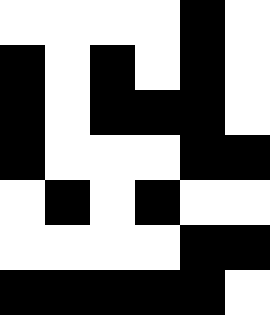[["white", "white", "white", "white", "black", "white"], ["black", "white", "black", "white", "black", "white"], ["black", "white", "black", "black", "black", "white"], ["black", "white", "white", "white", "black", "black"], ["white", "black", "white", "black", "white", "white"], ["white", "white", "white", "white", "black", "black"], ["black", "black", "black", "black", "black", "white"]]